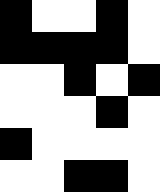[["black", "white", "white", "black", "white"], ["black", "black", "black", "black", "white"], ["white", "white", "black", "white", "black"], ["white", "white", "white", "black", "white"], ["black", "white", "white", "white", "white"], ["white", "white", "black", "black", "white"]]